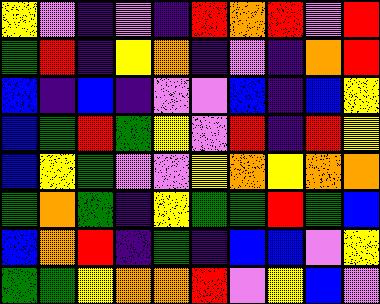[["yellow", "violet", "indigo", "violet", "indigo", "red", "orange", "red", "violet", "red"], ["green", "red", "indigo", "yellow", "orange", "indigo", "violet", "indigo", "orange", "red"], ["blue", "indigo", "blue", "indigo", "violet", "violet", "blue", "indigo", "blue", "yellow"], ["blue", "green", "red", "green", "yellow", "violet", "red", "indigo", "red", "yellow"], ["blue", "yellow", "green", "violet", "violet", "yellow", "orange", "yellow", "orange", "orange"], ["green", "orange", "green", "indigo", "yellow", "green", "green", "red", "green", "blue"], ["blue", "orange", "red", "indigo", "green", "indigo", "blue", "blue", "violet", "yellow"], ["green", "green", "yellow", "orange", "orange", "red", "violet", "yellow", "blue", "violet"]]